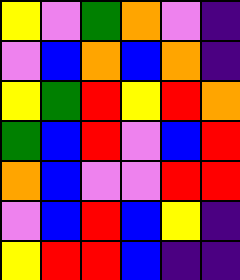[["yellow", "violet", "green", "orange", "violet", "indigo"], ["violet", "blue", "orange", "blue", "orange", "indigo"], ["yellow", "green", "red", "yellow", "red", "orange"], ["green", "blue", "red", "violet", "blue", "red"], ["orange", "blue", "violet", "violet", "red", "red"], ["violet", "blue", "red", "blue", "yellow", "indigo"], ["yellow", "red", "red", "blue", "indigo", "indigo"]]